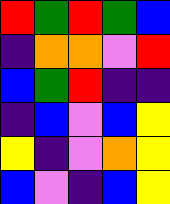[["red", "green", "red", "green", "blue"], ["indigo", "orange", "orange", "violet", "red"], ["blue", "green", "red", "indigo", "indigo"], ["indigo", "blue", "violet", "blue", "yellow"], ["yellow", "indigo", "violet", "orange", "yellow"], ["blue", "violet", "indigo", "blue", "yellow"]]